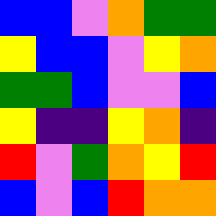[["blue", "blue", "violet", "orange", "green", "green"], ["yellow", "blue", "blue", "violet", "yellow", "orange"], ["green", "green", "blue", "violet", "violet", "blue"], ["yellow", "indigo", "indigo", "yellow", "orange", "indigo"], ["red", "violet", "green", "orange", "yellow", "red"], ["blue", "violet", "blue", "red", "orange", "orange"]]